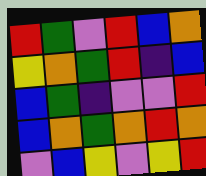[["red", "green", "violet", "red", "blue", "orange"], ["yellow", "orange", "green", "red", "indigo", "blue"], ["blue", "green", "indigo", "violet", "violet", "red"], ["blue", "orange", "green", "orange", "red", "orange"], ["violet", "blue", "yellow", "violet", "yellow", "red"]]